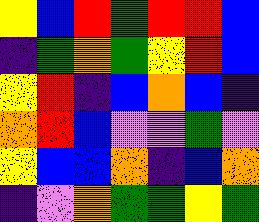[["yellow", "blue", "red", "green", "red", "red", "blue"], ["indigo", "green", "orange", "green", "yellow", "red", "blue"], ["yellow", "red", "indigo", "blue", "orange", "blue", "indigo"], ["orange", "red", "blue", "violet", "violet", "green", "violet"], ["yellow", "blue", "blue", "orange", "indigo", "blue", "orange"], ["indigo", "violet", "orange", "green", "green", "yellow", "green"]]